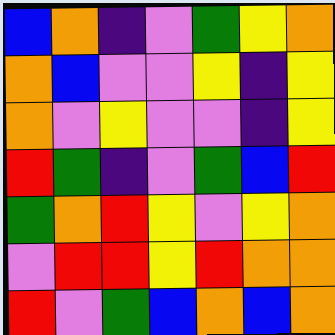[["blue", "orange", "indigo", "violet", "green", "yellow", "orange"], ["orange", "blue", "violet", "violet", "yellow", "indigo", "yellow"], ["orange", "violet", "yellow", "violet", "violet", "indigo", "yellow"], ["red", "green", "indigo", "violet", "green", "blue", "red"], ["green", "orange", "red", "yellow", "violet", "yellow", "orange"], ["violet", "red", "red", "yellow", "red", "orange", "orange"], ["red", "violet", "green", "blue", "orange", "blue", "orange"]]